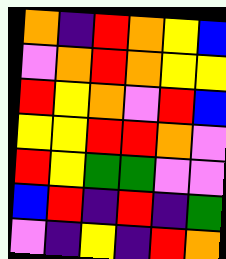[["orange", "indigo", "red", "orange", "yellow", "blue"], ["violet", "orange", "red", "orange", "yellow", "yellow"], ["red", "yellow", "orange", "violet", "red", "blue"], ["yellow", "yellow", "red", "red", "orange", "violet"], ["red", "yellow", "green", "green", "violet", "violet"], ["blue", "red", "indigo", "red", "indigo", "green"], ["violet", "indigo", "yellow", "indigo", "red", "orange"]]